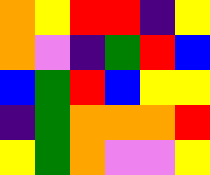[["orange", "yellow", "red", "red", "indigo", "yellow"], ["orange", "violet", "indigo", "green", "red", "blue"], ["blue", "green", "red", "blue", "yellow", "yellow"], ["indigo", "green", "orange", "orange", "orange", "red"], ["yellow", "green", "orange", "violet", "violet", "yellow"]]